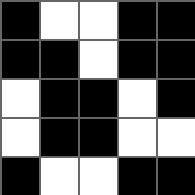[["black", "white", "white", "black", "black"], ["black", "black", "white", "black", "black"], ["white", "black", "black", "white", "black"], ["white", "black", "black", "white", "white"], ["black", "white", "white", "black", "black"]]